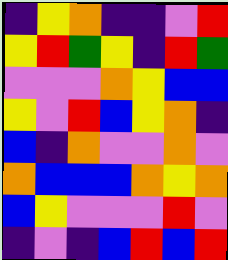[["indigo", "yellow", "orange", "indigo", "indigo", "violet", "red"], ["yellow", "red", "green", "yellow", "indigo", "red", "green"], ["violet", "violet", "violet", "orange", "yellow", "blue", "blue"], ["yellow", "violet", "red", "blue", "yellow", "orange", "indigo"], ["blue", "indigo", "orange", "violet", "violet", "orange", "violet"], ["orange", "blue", "blue", "blue", "orange", "yellow", "orange"], ["blue", "yellow", "violet", "violet", "violet", "red", "violet"], ["indigo", "violet", "indigo", "blue", "red", "blue", "red"]]